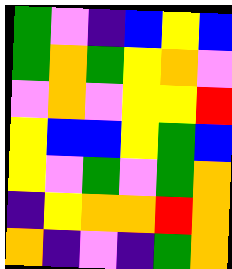[["green", "violet", "indigo", "blue", "yellow", "blue"], ["green", "orange", "green", "yellow", "orange", "violet"], ["violet", "orange", "violet", "yellow", "yellow", "red"], ["yellow", "blue", "blue", "yellow", "green", "blue"], ["yellow", "violet", "green", "violet", "green", "orange"], ["indigo", "yellow", "orange", "orange", "red", "orange"], ["orange", "indigo", "violet", "indigo", "green", "orange"]]